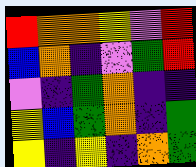[["red", "orange", "orange", "yellow", "violet", "red"], ["blue", "orange", "indigo", "violet", "green", "red"], ["violet", "indigo", "green", "orange", "indigo", "indigo"], ["yellow", "blue", "green", "orange", "indigo", "green"], ["yellow", "indigo", "yellow", "indigo", "orange", "green"]]